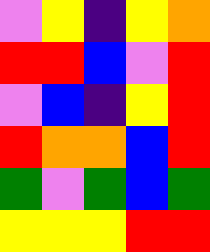[["violet", "yellow", "indigo", "yellow", "orange"], ["red", "red", "blue", "violet", "red"], ["violet", "blue", "indigo", "yellow", "red"], ["red", "orange", "orange", "blue", "red"], ["green", "violet", "green", "blue", "green"], ["yellow", "yellow", "yellow", "red", "red"]]